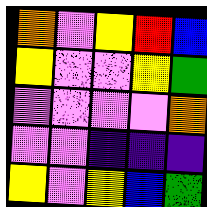[["orange", "violet", "yellow", "red", "blue"], ["yellow", "violet", "violet", "yellow", "green"], ["violet", "violet", "violet", "violet", "orange"], ["violet", "violet", "indigo", "indigo", "indigo"], ["yellow", "violet", "yellow", "blue", "green"]]